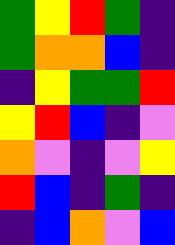[["green", "yellow", "red", "green", "indigo"], ["green", "orange", "orange", "blue", "indigo"], ["indigo", "yellow", "green", "green", "red"], ["yellow", "red", "blue", "indigo", "violet"], ["orange", "violet", "indigo", "violet", "yellow"], ["red", "blue", "indigo", "green", "indigo"], ["indigo", "blue", "orange", "violet", "blue"]]